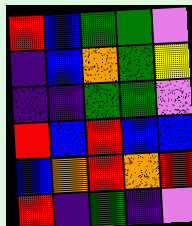[["red", "blue", "green", "green", "violet"], ["indigo", "blue", "orange", "green", "yellow"], ["indigo", "indigo", "green", "green", "violet"], ["red", "blue", "red", "blue", "blue"], ["blue", "orange", "red", "orange", "red"], ["red", "indigo", "green", "indigo", "violet"]]